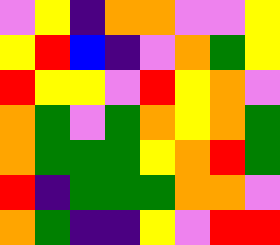[["violet", "yellow", "indigo", "orange", "orange", "violet", "violet", "yellow"], ["yellow", "red", "blue", "indigo", "violet", "orange", "green", "yellow"], ["red", "yellow", "yellow", "violet", "red", "yellow", "orange", "violet"], ["orange", "green", "violet", "green", "orange", "yellow", "orange", "green"], ["orange", "green", "green", "green", "yellow", "orange", "red", "green"], ["red", "indigo", "green", "green", "green", "orange", "orange", "violet"], ["orange", "green", "indigo", "indigo", "yellow", "violet", "red", "red"]]